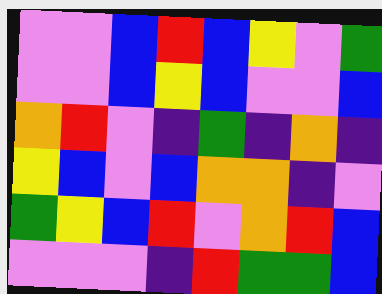[["violet", "violet", "blue", "red", "blue", "yellow", "violet", "green"], ["violet", "violet", "blue", "yellow", "blue", "violet", "violet", "blue"], ["orange", "red", "violet", "indigo", "green", "indigo", "orange", "indigo"], ["yellow", "blue", "violet", "blue", "orange", "orange", "indigo", "violet"], ["green", "yellow", "blue", "red", "violet", "orange", "red", "blue"], ["violet", "violet", "violet", "indigo", "red", "green", "green", "blue"]]